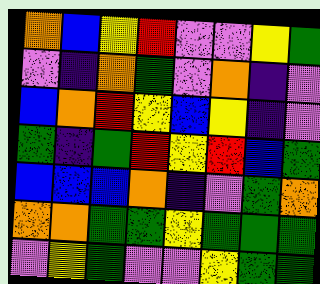[["orange", "blue", "yellow", "red", "violet", "violet", "yellow", "green"], ["violet", "indigo", "orange", "green", "violet", "orange", "indigo", "violet"], ["blue", "orange", "red", "yellow", "blue", "yellow", "indigo", "violet"], ["green", "indigo", "green", "red", "yellow", "red", "blue", "green"], ["blue", "blue", "blue", "orange", "indigo", "violet", "green", "orange"], ["orange", "orange", "green", "green", "yellow", "green", "green", "green"], ["violet", "yellow", "green", "violet", "violet", "yellow", "green", "green"]]